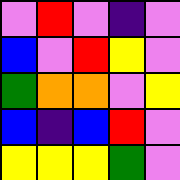[["violet", "red", "violet", "indigo", "violet"], ["blue", "violet", "red", "yellow", "violet"], ["green", "orange", "orange", "violet", "yellow"], ["blue", "indigo", "blue", "red", "violet"], ["yellow", "yellow", "yellow", "green", "violet"]]